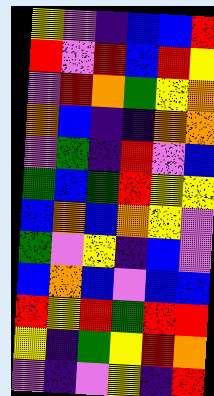[["yellow", "violet", "indigo", "blue", "blue", "red"], ["red", "violet", "red", "blue", "red", "yellow"], ["violet", "red", "orange", "green", "yellow", "orange"], ["orange", "blue", "indigo", "indigo", "orange", "orange"], ["violet", "green", "indigo", "red", "violet", "blue"], ["green", "blue", "green", "red", "yellow", "yellow"], ["blue", "orange", "blue", "orange", "yellow", "violet"], ["green", "violet", "yellow", "indigo", "blue", "violet"], ["blue", "orange", "blue", "violet", "blue", "blue"], ["red", "yellow", "red", "green", "red", "red"], ["yellow", "indigo", "green", "yellow", "red", "orange"], ["violet", "indigo", "violet", "yellow", "indigo", "red"]]